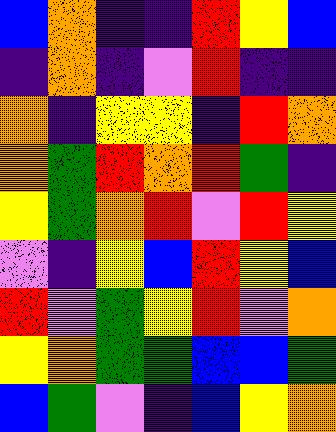[["blue", "orange", "indigo", "indigo", "red", "yellow", "blue"], ["indigo", "orange", "indigo", "violet", "red", "indigo", "indigo"], ["orange", "indigo", "yellow", "yellow", "indigo", "red", "orange"], ["orange", "green", "red", "orange", "red", "green", "indigo"], ["yellow", "green", "orange", "red", "violet", "red", "yellow"], ["violet", "indigo", "yellow", "blue", "red", "yellow", "blue"], ["red", "violet", "green", "yellow", "red", "violet", "orange"], ["yellow", "orange", "green", "green", "blue", "blue", "green"], ["blue", "green", "violet", "indigo", "blue", "yellow", "orange"]]